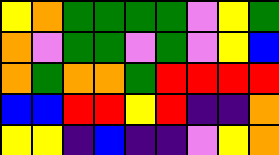[["yellow", "orange", "green", "green", "green", "green", "violet", "yellow", "green"], ["orange", "violet", "green", "green", "violet", "green", "violet", "yellow", "blue"], ["orange", "green", "orange", "orange", "green", "red", "red", "red", "red"], ["blue", "blue", "red", "red", "yellow", "red", "indigo", "indigo", "orange"], ["yellow", "yellow", "indigo", "blue", "indigo", "indigo", "violet", "yellow", "orange"]]